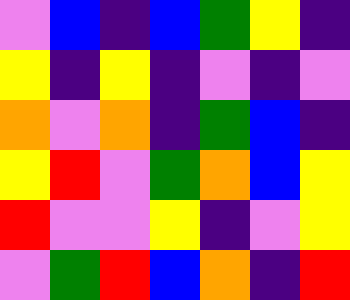[["violet", "blue", "indigo", "blue", "green", "yellow", "indigo"], ["yellow", "indigo", "yellow", "indigo", "violet", "indigo", "violet"], ["orange", "violet", "orange", "indigo", "green", "blue", "indigo"], ["yellow", "red", "violet", "green", "orange", "blue", "yellow"], ["red", "violet", "violet", "yellow", "indigo", "violet", "yellow"], ["violet", "green", "red", "blue", "orange", "indigo", "red"]]